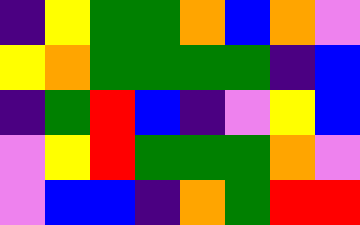[["indigo", "yellow", "green", "green", "orange", "blue", "orange", "violet"], ["yellow", "orange", "green", "green", "green", "green", "indigo", "blue"], ["indigo", "green", "red", "blue", "indigo", "violet", "yellow", "blue"], ["violet", "yellow", "red", "green", "green", "green", "orange", "violet"], ["violet", "blue", "blue", "indigo", "orange", "green", "red", "red"]]